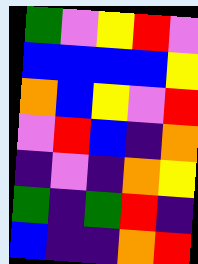[["green", "violet", "yellow", "red", "violet"], ["blue", "blue", "blue", "blue", "yellow"], ["orange", "blue", "yellow", "violet", "red"], ["violet", "red", "blue", "indigo", "orange"], ["indigo", "violet", "indigo", "orange", "yellow"], ["green", "indigo", "green", "red", "indigo"], ["blue", "indigo", "indigo", "orange", "red"]]